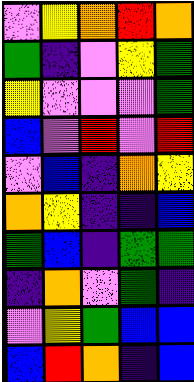[["violet", "yellow", "orange", "red", "orange"], ["green", "indigo", "violet", "yellow", "green"], ["yellow", "violet", "violet", "violet", "green"], ["blue", "violet", "red", "violet", "red"], ["violet", "blue", "indigo", "orange", "yellow"], ["orange", "yellow", "indigo", "indigo", "blue"], ["green", "blue", "indigo", "green", "green"], ["indigo", "orange", "violet", "green", "indigo"], ["violet", "yellow", "green", "blue", "blue"], ["blue", "red", "orange", "indigo", "blue"]]